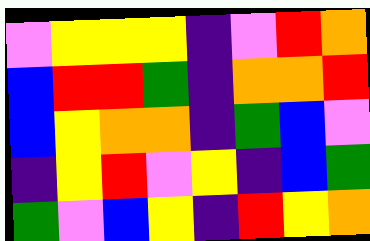[["violet", "yellow", "yellow", "yellow", "indigo", "violet", "red", "orange"], ["blue", "red", "red", "green", "indigo", "orange", "orange", "red"], ["blue", "yellow", "orange", "orange", "indigo", "green", "blue", "violet"], ["indigo", "yellow", "red", "violet", "yellow", "indigo", "blue", "green"], ["green", "violet", "blue", "yellow", "indigo", "red", "yellow", "orange"]]